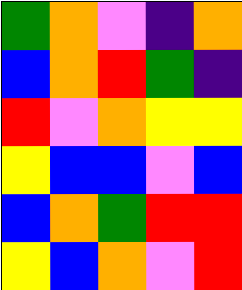[["green", "orange", "violet", "indigo", "orange"], ["blue", "orange", "red", "green", "indigo"], ["red", "violet", "orange", "yellow", "yellow"], ["yellow", "blue", "blue", "violet", "blue"], ["blue", "orange", "green", "red", "red"], ["yellow", "blue", "orange", "violet", "red"]]